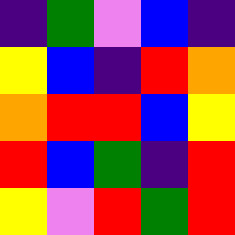[["indigo", "green", "violet", "blue", "indigo"], ["yellow", "blue", "indigo", "red", "orange"], ["orange", "red", "red", "blue", "yellow"], ["red", "blue", "green", "indigo", "red"], ["yellow", "violet", "red", "green", "red"]]